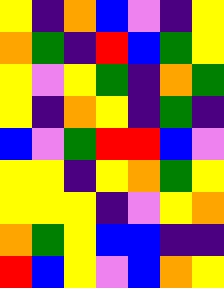[["yellow", "indigo", "orange", "blue", "violet", "indigo", "yellow"], ["orange", "green", "indigo", "red", "blue", "green", "yellow"], ["yellow", "violet", "yellow", "green", "indigo", "orange", "green"], ["yellow", "indigo", "orange", "yellow", "indigo", "green", "indigo"], ["blue", "violet", "green", "red", "red", "blue", "violet"], ["yellow", "yellow", "indigo", "yellow", "orange", "green", "yellow"], ["yellow", "yellow", "yellow", "indigo", "violet", "yellow", "orange"], ["orange", "green", "yellow", "blue", "blue", "indigo", "indigo"], ["red", "blue", "yellow", "violet", "blue", "orange", "yellow"]]